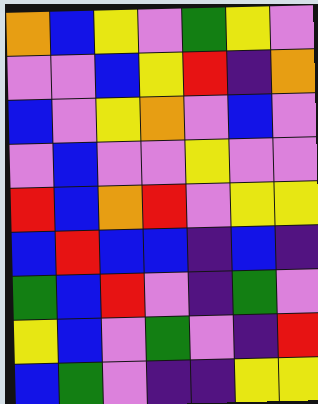[["orange", "blue", "yellow", "violet", "green", "yellow", "violet"], ["violet", "violet", "blue", "yellow", "red", "indigo", "orange"], ["blue", "violet", "yellow", "orange", "violet", "blue", "violet"], ["violet", "blue", "violet", "violet", "yellow", "violet", "violet"], ["red", "blue", "orange", "red", "violet", "yellow", "yellow"], ["blue", "red", "blue", "blue", "indigo", "blue", "indigo"], ["green", "blue", "red", "violet", "indigo", "green", "violet"], ["yellow", "blue", "violet", "green", "violet", "indigo", "red"], ["blue", "green", "violet", "indigo", "indigo", "yellow", "yellow"]]